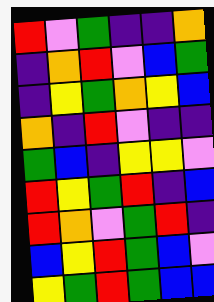[["red", "violet", "green", "indigo", "indigo", "orange"], ["indigo", "orange", "red", "violet", "blue", "green"], ["indigo", "yellow", "green", "orange", "yellow", "blue"], ["orange", "indigo", "red", "violet", "indigo", "indigo"], ["green", "blue", "indigo", "yellow", "yellow", "violet"], ["red", "yellow", "green", "red", "indigo", "blue"], ["red", "orange", "violet", "green", "red", "indigo"], ["blue", "yellow", "red", "green", "blue", "violet"], ["yellow", "green", "red", "green", "blue", "blue"]]